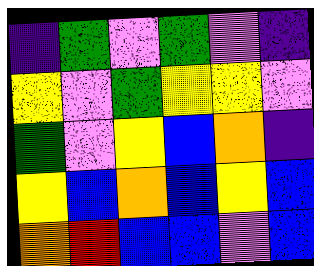[["indigo", "green", "violet", "green", "violet", "indigo"], ["yellow", "violet", "green", "yellow", "yellow", "violet"], ["green", "violet", "yellow", "blue", "orange", "indigo"], ["yellow", "blue", "orange", "blue", "yellow", "blue"], ["orange", "red", "blue", "blue", "violet", "blue"]]